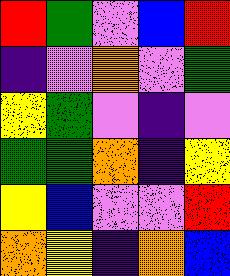[["red", "green", "violet", "blue", "red"], ["indigo", "violet", "orange", "violet", "green"], ["yellow", "green", "violet", "indigo", "violet"], ["green", "green", "orange", "indigo", "yellow"], ["yellow", "blue", "violet", "violet", "red"], ["orange", "yellow", "indigo", "orange", "blue"]]